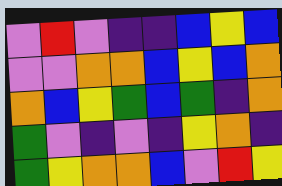[["violet", "red", "violet", "indigo", "indigo", "blue", "yellow", "blue"], ["violet", "violet", "orange", "orange", "blue", "yellow", "blue", "orange"], ["orange", "blue", "yellow", "green", "blue", "green", "indigo", "orange"], ["green", "violet", "indigo", "violet", "indigo", "yellow", "orange", "indigo"], ["green", "yellow", "orange", "orange", "blue", "violet", "red", "yellow"]]